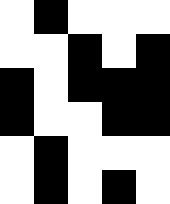[["white", "black", "white", "white", "white"], ["white", "white", "black", "white", "black"], ["black", "white", "black", "black", "black"], ["black", "white", "white", "black", "black"], ["white", "black", "white", "white", "white"], ["white", "black", "white", "black", "white"]]